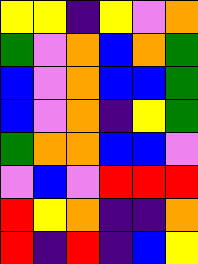[["yellow", "yellow", "indigo", "yellow", "violet", "orange"], ["green", "violet", "orange", "blue", "orange", "green"], ["blue", "violet", "orange", "blue", "blue", "green"], ["blue", "violet", "orange", "indigo", "yellow", "green"], ["green", "orange", "orange", "blue", "blue", "violet"], ["violet", "blue", "violet", "red", "red", "red"], ["red", "yellow", "orange", "indigo", "indigo", "orange"], ["red", "indigo", "red", "indigo", "blue", "yellow"]]